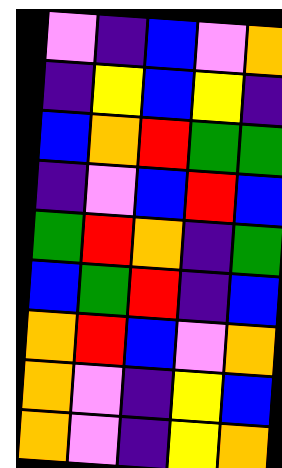[["violet", "indigo", "blue", "violet", "orange"], ["indigo", "yellow", "blue", "yellow", "indigo"], ["blue", "orange", "red", "green", "green"], ["indigo", "violet", "blue", "red", "blue"], ["green", "red", "orange", "indigo", "green"], ["blue", "green", "red", "indigo", "blue"], ["orange", "red", "blue", "violet", "orange"], ["orange", "violet", "indigo", "yellow", "blue"], ["orange", "violet", "indigo", "yellow", "orange"]]